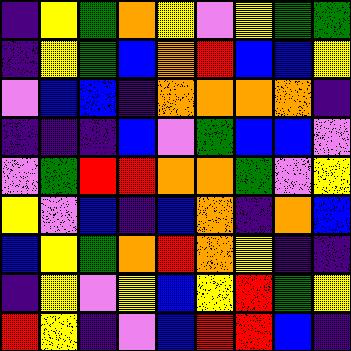[["indigo", "yellow", "green", "orange", "yellow", "violet", "yellow", "green", "green"], ["indigo", "yellow", "green", "blue", "orange", "red", "blue", "blue", "yellow"], ["violet", "blue", "blue", "indigo", "orange", "orange", "orange", "orange", "indigo"], ["indigo", "indigo", "indigo", "blue", "violet", "green", "blue", "blue", "violet"], ["violet", "green", "red", "red", "orange", "orange", "green", "violet", "yellow"], ["yellow", "violet", "blue", "indigo", "blue", "orange", "indigo", "orange", "blue"], ["blue", "yellow", "green", "orange", "red", "orange", "yellow", "indigo", "indigo"], ["indigo", "yellow", "violet", "yellow", "blue", "yellow", "red", "green", "yellow"], ["red", "yellow", "indigo", "violet", "blue", "red", "red", "blue", "indigo"]]